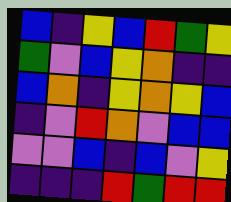[["blue", "indigo", "yellow", "blue", "red", "green", "yellow"], ["green", "violet", "blue", "yellow", "orange", "indigo", "indigo"], ["blue", "orange", "indigo", "yellow", "orange", "yellow", "blue"], ["indigo", "violet", "red", "orange", "violet", "blue", "blue"], ["violet", "violet", "blue", "indigo", "blue", "violet", "yellow"], ["indigo", "indigo", "indigo", "red", "green", "red", "red"]]